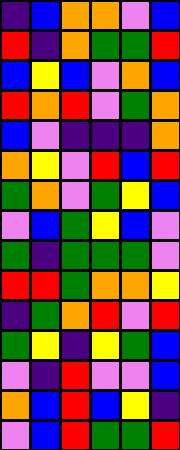[["indigo", "blue", "orange", "orange", "violet", "blue"], ["red", "indigo", "orange", "green", "green", "red"], ["blue", "yellow", "blue", "violet", "orange", "blue"], ["red", "orange", "red", "violet", "green", "orange"], ["blue", "violet", "indigo", "indigo", "indigo", "orange"], ["orange", "yellow", "violet", "red", "blue", "red"], ["green", "orange", "violet", "green", "yellow", "blue"], ["violet", "blue", "green", "yellow", "blue", "violet"], ["green", "indigo", "green", "green", "green", "violet"], ["red", "red", "green", "orange", "orange", "yellow"], ["indigo", "green", "orange", "red", "violet", "red"], ["green", "yellow", "indigo", "yellow", "green", "blue"], ["violet", "indigo", "red", "violet", "violet", "blue"], ["orange", "blue", "red", "blue", "yellow", "indigo"], ["violet", "blue", "red", "green", "green", "red"]]